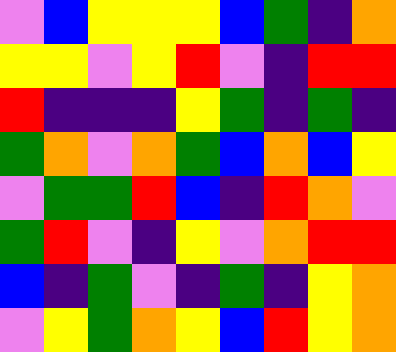[["violet", "blue", "yellow", "yellow", "yellow", "blue", "green", "indigo", "orange"], ["yellow", "yellow", "violet", "yellow", "red", "violet", "indigo", "red", "red"], ["red", "indigo", "indigo", "indigo", "yellow", "green", "indigo", "green", "indigo"], ["green", "orange", "violet", "orange", "green", "blue", "orange", "blue", "yellow"], ["violet", "green", "green", "red", "blue", "indigo", "red", "orange", "violet"], ["green", "red", "violet", "indigo", "yellow", "violet", "orange", "red", "red"], ["blue", "indigo", "green", "violet", "indigo", "green", "indigo", "yellow", "orange"], ["violet", "yellow", "green", "orange", "yellow", "blue", "red", "yellow", "orange"]]